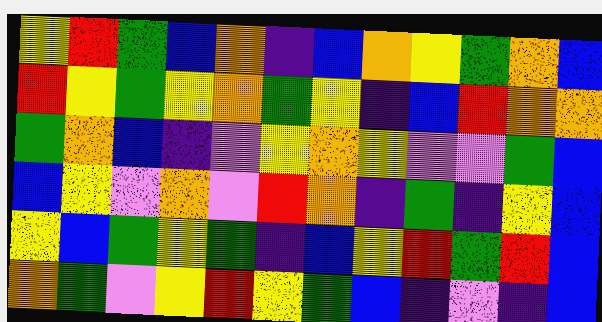[["yellow", "red", "green", "blue", "orange", "indigo", "blue", "orange", "yellow", "green", "orange", "blue"], ["red", "yellow", "green", "yellow", "orange", "green", "yellow", "indigo", "blue", "red", "orange", "orange"], ["green", "orange", "blue", "indigo", "violet", "yellow", "orange", "yellow", "violet", "violet", "green", "blue"], ["blue", "yellow", "violet", "orange", "violet", "red", "orange", "indigo", "green", "indigo", "yellow", "blue"], ["yellow", "blue", "green", "yellow", "green", "indigo", "blue", "yellow", "red", "green", "red", "blue"], ["orange", "green", "violet", "yellow", "red", "yellow", "green", "blue", "indigo", "violet", "indigo", "blue"]]